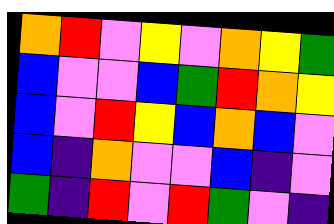[["orange", "red", "violet", "yellow", "violet", "orange", "yellow", "green"], ["blue", "violet", "violet", "blue", "green", "red", "orange", "yellow"], ["blue", "violet", "red", "yellow", "blue", "orange", "blue", "violet"], ["blue", "indigo", "orange", "violet", "violet", "blue", "indigo", "violet"], ["green", "indigo", "red", "violet", "red", "green", "violet", "indigo"]]